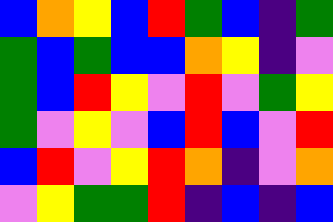[["blue", "orange", "yellow", "blue", "red", "green", "blue", "indigo", "green"], ["green", "blue", "green", "blue", "blue", "orange", "yellow", "indigo", "violet"], ["green", "blue", "red", "yellow", "violet", "red", "violet", "green", "yellow"], ["green", "violet", "yellow", "violet", "blue", "red", "blue", "violet", "red"], ["blue", "red", "violet", "yellow", "red", "orange", "indigo", "violet", "orange"], ["violet", "yellow", "green", "green", "red", "indigo", "blue", "indigo", "blue"]]